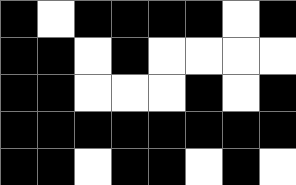[["black", "white", "black", "black", "black", "black", "white", "black"], ["black", "black", "white", "black", "white", "white", "white", "white"], ["black", "black", "white", "white", "white", "black", "white", "black"], ["black", "black", "black", "black", "black", "black", "black", "black"], ["black", "black", "white", "black", "black", "white", "black", "white"]]